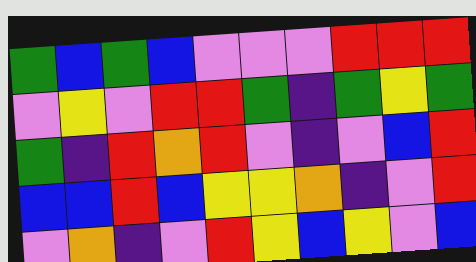[["green", "blue", "green", "blue", "violet", "violet", "violet", "red", "red", "red"], ["violet", "yellow", "violet", "red", "red", "green", "indigo", "green", "yellow", "green"], ["green", "indigo", "red", "orange", "red", "violet", "indigo", "violet", "blue", "red"], ["blue", "blue", "red", "blue", "yellow", "yellow", "orange", "indigo", "violet", "red"], ["violet", "orange", "indigo", "violet", "red", "yellow", "blue", "yellow", "violet", "blue"]]